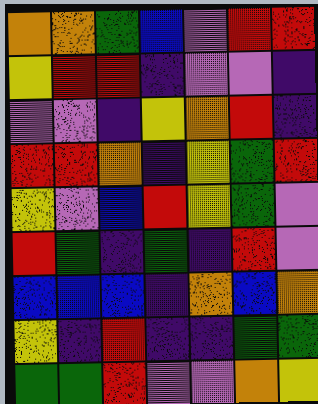[["orange", "orange", "green", "blue", "violet", "red", "red"], ["yellow", "red", "red", "indigo", "violet", "violet", "indigo"], ["violet", "violet", "indigo", "yellow", "orange", "red", "indigo"], ["red", "red", "orange", "indigo", "yellow", "green", "red"], ["yellow", "violet", "blue", "red", "yellow", "green", "violet"], ["red", "green", "indigo", "green", "indigo", "red", "violet"], ["blue", "blue", "blue", "indigo", "orange", "blue", "orange"], ["yellow", "indigo", "red", "indigo", "indigo", "green", "green"], ["green", "green", "red", "violet", "violet", "orange", "yellow"]]